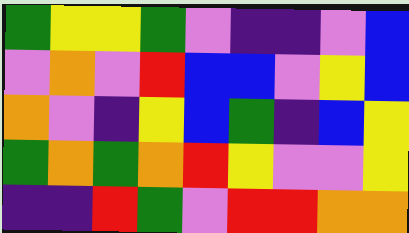[["green", "yellow", "yellow", "green", "violet", "indigo", "indigo", "violet", "blue"], ["violet", "orange", "violet", "red", "blue", "blue", "violet", "yellow", "blue"], ["orange", "violet", "indigo", "yellow", "blue", "green", "indigo", "blue", "yellow"], ["green", "orange", "green", "orange", "red", "yellow", "violet", "violet", "yellow"], ["indigo", "indigo", "red", "green", "violet", "red", "red", "orange", "orange"]]